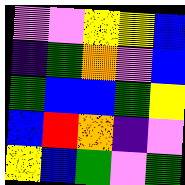[["violet", "violet", "yellow", "yellow", "blue"], ["indigo", "green", "orange", "violet", "blue"], ["green", "blue", "blue", "green", "yellow"], ["blue", "red", "orange", "indigo", "violet"], ["yellow", "blue", "green", "violet", "green"]]